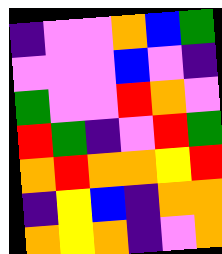[["indigo", "violet", "violet", "orange", "blue", "green"], ["violet", "violet", "violet", "blue", "violet", "indigo"], ["green", "violet", "violet", "red", "orange", "violet"], ["red", "green", "indigo", "violet", "red", "green"], ["orange", "red", "orange", "orange", "yellow", "red"], ["indigo", "yellow", "blue", "indigo", "orange", "orange"], ["orange", "yellow", "orange", "indigo", "violet", "orange"]]